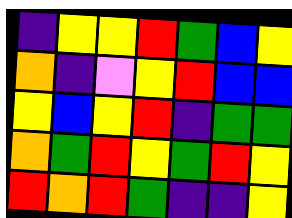[["indigo", "yellow", "yellow", "red", "green", "blue", "yellow"], ["orange", "indigo", "violet", "yellow", "red", "blue", "blue"], ["yellow", "blue", "yellow", "red", "indigo", "green", "green"], ["orange", "green", "red", "yellow", "green", "red", "yellow"], ["red", "orange", "red", "green", "indigo", "indigo", "yellow"]]